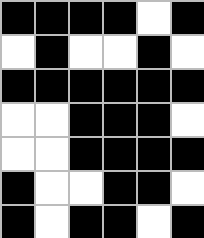[["black", "black", "black", "black", "white", "black"], ["white", "black", "white", "white", "black", "white"], ["black", "black", "black", "black", "black", "black"], ["white", "white", "black", "black", "black", "white"], ["white", "white", "black", "black", "black", "black"], ["black", "white", "white", "black", "black", "white"], ["black", "white", "black", "black", "white", "black"]]